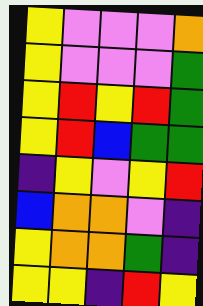[["yellow", "violet", "violet", "violet", "orange"], ["yellow", "violet", "violet", "violet", "green"], ["yellow", "red", "yellow", "red", "green"], ["yellow", "red", "blue", "green", "green"], ["indigo", "yellow", "violet", "yellow", "red"], ["blue", "orange", "orange", "violet", "indigo"], ["yellow", "orange", "orange", "green", "indigo"], ["yellow", "yellow", "indigo", "red", "yellow"]]